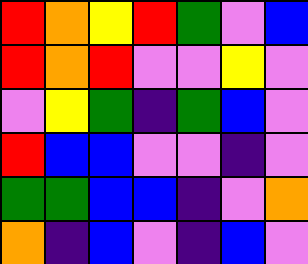[["red", "orange", "yellow", "red", "green", "violet", "blue"], ["red", "orange", "red", "violet", "violet", "yellow", "violet"], ["violet", "yellow", "green", "indigo", "green", "blue", "violet"], ["red", "blue", "blue", "violet", "violet", "indigo", "violet"], ["green", "green", "blue", "blue", "indigo", "violet", "orange"], ["orange", "indigo", "blue", "violet", "indigo", "blue", "violet"]]